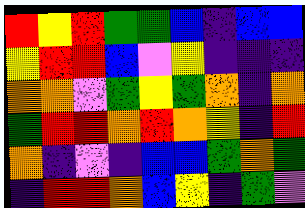[["red", "yellow", "red", "green", "green", "blue", "indigo", "blue", "blue"], ["yellow", "red", "red", "blue", "violet", "yellow", "indigo", "indigo", "indigo"], ["orange", "orange", "violet", "green", "yellow", "green", "orange", "indigo", "orange"], ["green", "red", "red", "orange", "red", "orange", "yellow", "indigo", "red"], ["orange", "indigo", "violet", "indigo", "blue", "blue", "green", "orange", "green"], ["indigo", "red", "red", "orange", "blue", "yellow", "indigo", "green", "violet"]]